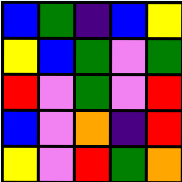[["blue", "green", "indigo", "blue", "yellow"], ["yellow", "blue", "green", "violet", "green"], ["red", "violet", "green", "violet", "red"], ["blue", "violet", "orange", "indigo", "red"], ["yellow", "violet", "red", "green", "orange"]]